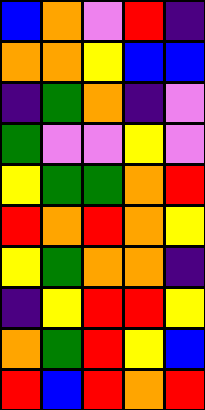[["blue", "orange", "violet", "red", "indigo"], ["orange", "orange", "yellow", "blue", "blue"], ["indigo", "green", "orange", "indigo", "violet"], ["green", "violet", "violet", "yellow", "violet"], ["yellow", "green", "green", "orange", "red"], ["red", "orange", "red", "orange", "yellow"], ["yellow", "green", "orange", "orange", "indigo"], ["indigo", "yellow", "red", "red", "yellow"], ["orange", "green", "red", "yellow", "blue"], ["red", "blue", "red", "orange", "red"]]